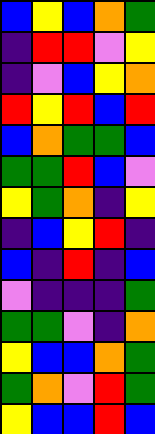[["blue", "yellow", "blue", "orange", "green"], ["indigo", "red", "red", "violet", "yellow"], ["indigo", "violet", "blue", "yellow", "orange"], ["red", "yellow", "red", "blue", "red"], ["blue", "orange", "green", "green", "blue"], ["green", "green", "red", "blue", "violet"], ["yellow", "green", "orange", "indigo", "yellow"], ["indigo", "blue", "yellow", "red", "indigo"], ["blue", "indigo", "red", "indigo", "blue"], ["violet", "indigo", "indigo", "indigo", "green"], ["green", "green", "violet", "indigo", "orange"], ["yellow", "blue", "blue", "orange", "green"], ["green", "orange", "violet", "red", "green"], ["yellow", "blue", "blue", "red", "blue"]]